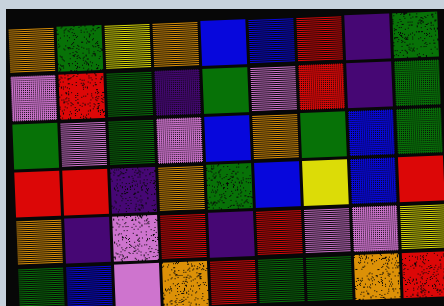[["orange", "green", "yellow", "orange", "blue", "blue", "red", "indigo", "green"], ["violet", "red", "green", "indigo", "green", "violet", "red", "indigo", "green"], ["green", "violet", "green", "violet", "blue", "orange", "green", "blue", "green"], ["red", "red", "indigo", "orange", "green", "blue", "yellow", "blue", "red"], ["orange", "indigo", "violet", "red", "indigo", "red", "violet", "violet", "yellow"], ["green", "blue", "violet", "orange", "red", "green", "green", "orange", "red"]]